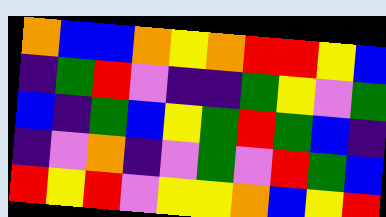[["orange", "blue", "blue", "orange", "yellow", "orange", "red", "red", "yellow", "blue"], ["indigo", "green", "red", "violet", "indigo", "indigo", "green", "yellow", "violet", "green"], ["blue", "indigo", "green", "blue", "yellow", "green", "red", "green", "blue", "indigo"], ["indigo", "violet", "orange", "indigo", "violet", "green", "violet", "red", "green", "blue"], ["red", "yellow", "red", "violet", "yellow", "yellow", "orange", "blue", "yellow", "red"]]